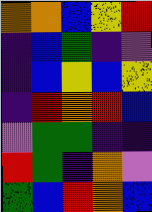[["orange", "orange", "blue", "yellow", "red"], ["indigo", "blue", "green", "indigo", "violet"], ["indigo", "blue", "yellow", "blue", "yellow"], ["indigo", "red", "orange", "red", "blue"], ["violet", "green", "green", "indigo", "indigo"], ["red", "green", "indigo", "orange", "violet"], ["green", "blue", "red", "orange", "blue"]]